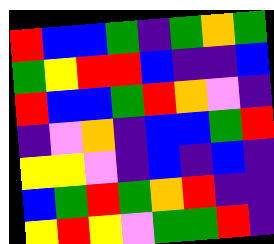[["red", "blue", "blue", "green", "indigo", "green", "orange", "green"], ["green", "yellow", "red", "red", "blue", "indigo", "indigo", "blue"], ["red", "blue", "blue", "green", "red", "orange", "violet", "indigo"], ["indigo", "violet", "orange", "indigo", "blue", "blue", "green", "red"], ["yellow", "yellow", "violet", "indigo", "blue", "indigo", "blue", "indigo"], ["blue", "green", "red", "green", "orange", "red", "indigo", "indigo"], ["yellow", "red", "yellow", "violet", "green", "green", "red", "indigo"]]